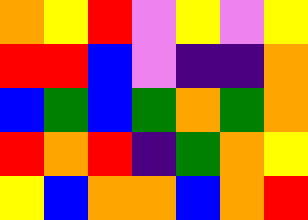[["orange", "yellow", "red", "violet", "yellow", "violet", "yellow"], ["red", "red", "blue", "violet", "indigo", "indigo", "orange"], ["blue", "green", "blue", "green", "orange", "green", "orange"], ["red", "orange", "red", "indigo", "green", "orange", "yellow"], ["yellow", "blue", "orange", "orange", "blue", "orange", "red"]]